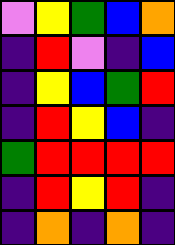[["violet", "yellow", "green", "blue", "orange"], ["indigo", "red", "violet", "indigo", "blue"], ["indigo", "yellow", "blue", "green", "red"], ["indigo", "red", "yellow", "blue", "indigo"], ["green", "red", "red", "red", "red"], ["indigo", "red", "yellow", "red", "indigo"], ["indigo", "orange", "indigo", "orange", "indigo"]]